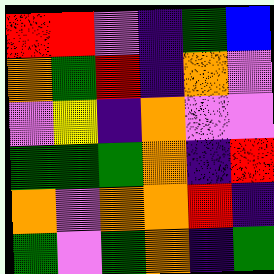[["red", "red", "violet", "indigo", "green", "blue"], ["orange", "green", "red", "indigo", "orange", "violet"], ["violet", "yellow", "indigo", "orange", "violet", "violet"], ["green", "green", "green", "orange", "indigo", "red"], ["orange", "violet", "orange", "orange", "red", "indigo"], ["green", "violet", "green", "orange", "indigo", "green"]]